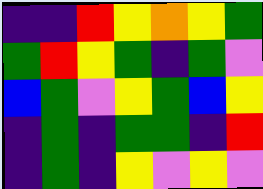[["indigo", "indigo", "red", "yellow", "orange", "yellow", "green"], ["green", "red", "yellow", "green", "indigo", "green", "violet"], ["blue", "green", "violet", "yellow", "green", "blue", "yellow"], ["indigo", "green", "indigo", "green", "green", "indigo", "red"], ["indigo", "green", "indigo", "yellow", "violet", "yellow", "violet"]]